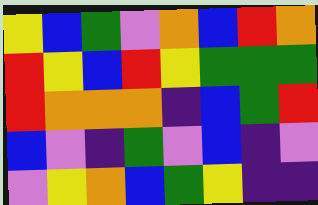[["yellow", "blue", "green", "violet", "orange", "blue", "red", "orange"], ["red", "yellow", "blue", "red", "yellow", "green", "green", "green"], ["red", "orange", "orange", "orange", "indigo", "blue", "green", "red"], ["blue", "violet", "indigo", "green", "violet", "blue", "indigo", "violet"], ["violet", "yellow", "orange", "blue", "green", "yellow", "indigo", "indigo"]]